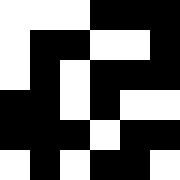[["white", "white", "white", "black", "black", "black"], ["white", "black", "black", "white", "white", "black"], ["white", "black", "white", "black", "black", "black"], ["black", "black", "white", "black", "white", "white"], ["black", "black", "black", "white", "black", "black"], ["white", "black", "white", "black", "black", "white"]]